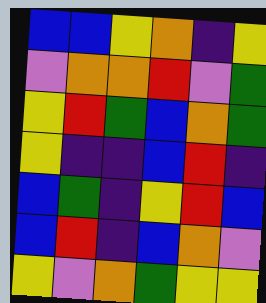[["blue", "blue", "yellow", "orange", "indigo", "yellow"], ["violet", "orange", "orange", "red", "violet", "green"], ["yellow", "red", "green", "blue", "orange", "green"], ["yellow", "indigo", "indigo", "blue", "red", "indigo"], ["blue", "green", "indigo", "yellow", "red", "blue"], ["blue", "red", "indigo", "blue", "orange", "violet"], ["yellow", "violet", "orange", "green", "yellow", "yellow"]]